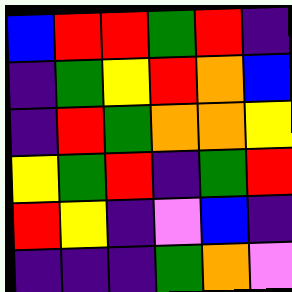[["blue", "red", "red", "green", "red", "indigo"], ["indigo", "green", "yellow", "red", "orange", "blue"], ["indigo", "red", "green", "orange", "orange", "yellow"], ["yellow", "green", "red", "indigo", "green", "red"], ["red", "yellow", "indigo", "violet", "blue", "indigo"], ["indigo", "indigo", "indigo", "green", "orange", "violet"]]